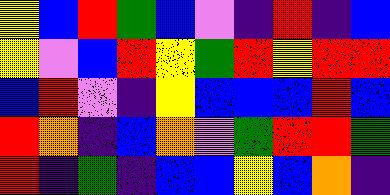[["yellow", "blue", "red", "green", "blue", "violet", "indigo", "red", "indigo", "blue"], ["yellow", "violet", "blue", "red", "yellow", "green", "red", "yellow", "red", "red"], ["blue", "red", "violet", "indigo", "yellow", "blue", "blue", "blue", "red", "blue"], ["red", "orange", "indigo", "blue", "orange", "violet", "green", "red", "red", "green"], ["red", "indigo", "green", "indigo", "blue", "blue", "yellow", "blue", "orange", "indigo"]]